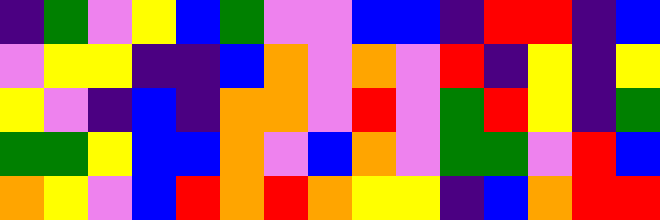[["indigo", "green", "violet", "yellow", "blue", "green", "violet", "violet", "blue", "blue", "indigo", "red", "red", "indigo", "blue"], ["violet", "yellow", "yellow", "indigo", "indigo", "blue", "orange", "violet", "orange", "violet", "red", "indigo", "yellow", "indigo", "yellow"], ["yellow", "violet", "indigo", "blue", "indigo", "orange", "orange", "violet", "red", "violet", "green", "red", "yellow", "indigo", "green"], ["green", "green", "yellow", "blue", "blue", "orange", "violet", "blue", "orange", "violet", "green", "green", "violet", "red", "blue"], ["orange", "yellow", "violet", "blue", "red", "orange", "red", "orange", "yellow", "yellow", "indigo", "blue", "orange", "red", "red"]]